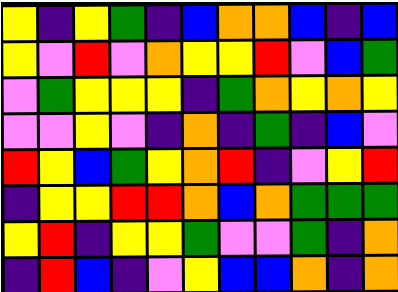[["yellow", "indigo", "yellow", "green", "indigo", "blue", "orange", "orange", "blue", "indigo", "blue"], ["yellow", "violet", "red", "violet", "orange", "yellow", "yellow", "red", "violet", "blue", "green"], ["violet", "green", "yellow", "yellow", "yellow", "indigo", "green", "orange", "yellow", "orange", "yellow"], ["violet", "violet", "yellow", "violet", "indigo", "orange", "indigo", "green", "indigo", "blue", "violet"], ["red", "yellow", "blue", "green", "yellow", "orange", "red", "indigo", "violet", "yellow", "red"], ["indigo", "yellow", "yellow", "red", "red", "orange", "blue", "orange", "green", "green", "green"], ["yellow", "red", "indigo", "yellow", "yellow", "green", "violet", "violet", "green", "indigo", "orange"], ["indigo", "red", "blue", "indigo", "violet", "yellow", "blue", "blue", "orange", "indigo", "orange"]]